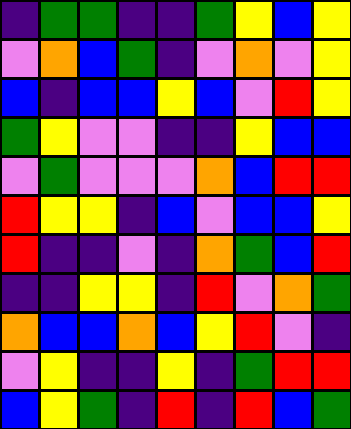[["indigo", "green", "green", "indigo", "indigo", "green", "yellow", "blue", "yellow"], ["violet", "orange", "blue", "green", "indigo", "violet", "orange", "violet", "yellow"], ["blue", "indigo", "blue", "blue", "yellow", "blue", "violet", "red", "yellow"], ["green", "yellow", "violet", "violet", "indigo", "indigo", "yellow", "blue", "blue"], ["violet", "green", "violet", "violet", "violet", "orange", "blue", "red", "red"], ["red", "yellow", "yellow", "indigo", "blue", "violet", "blue", "blue", "yellow"], ["red", "indigo", "indigo", "violet", "indigo", "orange", "green", "blue", "red"], ["indigo", "indigo", "yellow", "yellow", "indigo", "red", "violet", "orange", "green"], ["orange", "blue", "blue", "orange", "blue", "yellow", "red", "violet", "indigo"], ["violet", "yellow", "indigo", "indigo", "yellow", "indigo", "green", "red", "red"], ["blue", "yellow", "green", "indigo", "red", "indigo", "red", "blue", "green"]]